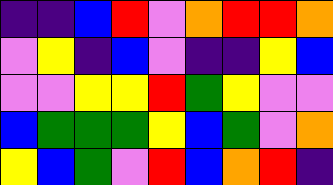[["indigo", "indigo", "blue", "red", "violet", "orange", "red", "red", "orange"], ["violet", "yellow", "indigo", "blue", "violet", "indigo", "indigo", "yellow", "blue"], ["violet", "violet", "yellow", "yellow", "red", "green", "yellow", "violet", "violet"], ["blue", "green", "green", "green", "yellow", "blue", "green", "violet", "orange"], ["yellow", "blue", "green", "violet", "red", "blue", "orange", "red", "indigo"]]